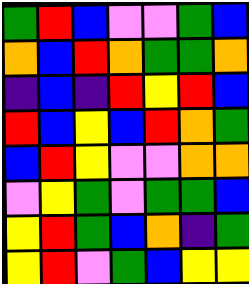[["green", "red", "blue", "violet", "violet", "green", "blue"], ["orange", "blue", "red", "orange", "green", "green", "orange"], ["indigo", "blue", "indigo", "red", "yellow", "red", "blue"], ["red", "blue", "yellow", "blue", "red", "orange", "green"], ["blue", "red", "yellow", "violet", "violet", "orange", "orange"], ["violet", "yellow", "green", "violet", "green", "green", "blue"], ["yellow", "red", "green", "blue", "orange", "indigo", "green"], ["yellow", "red", "violet", "green", "blue", "yellow", "yellow"]]